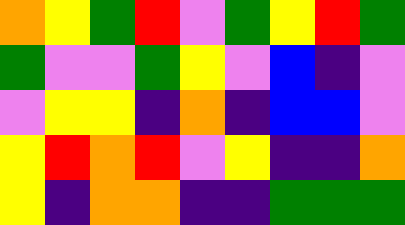[["orange", "yellow", "green", "red", "violet", "green", "yellow", "red", "green"], ["green", "violet", "violet", "green", "yellow", "violet", "blue", "indigo", "violet"], ["violet", "yellow", "yellow", "indigo", "orange", "indigo", "blue", "blue", "violet"], ["yellow", "red", "orange", "red", "violet", "yellow", "indigo", "indigo", "orange"], ["yellow", "indigo", "orange", "orange", "indigo", "indigo", "green", "green", "green"]]